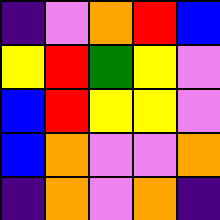[["indigo", "violet", "orange", "red", "blue"], ["yellow", "red", "green", "yellow", "violet"], ["blue", "red", "yellow", "yellow", "violet"], ["blue", "orange", "violet", "violet", "orange"], ["indigo", "orange", "violet", "orange", "indigo"]]